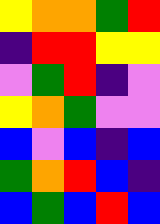[["yellow", "orange", "orange", "green", "red"], ["indigo", "red", "red", "yellow", "yellow"], ["violet", "green", "red", "indigo", "violet"], ["yellow", "orange", "green", "violet", "violet"], ["blue", "violet", "blue", "indigo", "blue"], ["green", "orange", "red", "blue", "indigo"], ["blue", "green", "blue", "red", "blue"]]